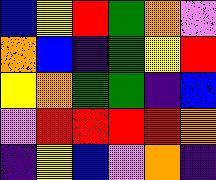[["blue", "yellow", "red", "green", "orange", "violet"], ["orange", "blue", "indigo", "green", "yellow", "red"], ["yellow", "orange", "green", "green", "indigo", "blue"], ["violet", "red", "red", "red", "red", "orange"], ["indigo", "yellow", "blue", "violet", "orange", "indigo"]]